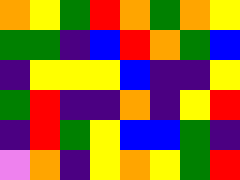[["orange", "yellow", "green", "red", "orange", "green", "orange", "yellow"], ["green", "green", "indigo", "blue", "red", "orange", "green", "blue"], ["indigo", "yellow", "yellow", "yellow", "blue", "indigo", "indigo", "yellow"], ["green", "red", "indigo", "indigo", "orange", "indigo", "yellow", "red"], ["indigo", "red", "green", "yellow", "blue", "blue", "green", "indigo"], ["violet", "orange", "indigo", "yellow", "orange", "yellow", "green", "red"]]